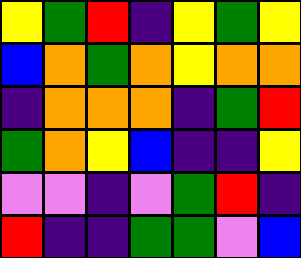[["yellow", "green", "red", "indigo", "yellow", "green", "yellow"], ["blue", "orange", "green", "orange", "yellow", "orange", "orange"], ["indigo", "orange", "orange", "orange", "indigo", "green", "red"], ["green", "orange", "yellow", "blue", "indigo", "indigo", "yellow"], ["violet", "violet", "indigo", "violet", "green", "red", "indigo"], ["red", "indigo", "indigo", "green", "green", "violet", "blue"]]